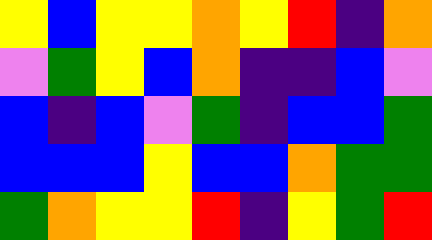[["yellow", "blue", "yellow", "yellow", "orange", "yellow", "red", "indigo", "orange"], ["violet", "green", "yellow", "blue", "orange", "indigo", "indigo", "blue", "violet"], ["blue", "indigo", "blue", "violet", "green", "indigo", "blue", "blue", "green"], ["blue", "blue", "blue", "yellow", "blue", "blue", "orange", "green", "green"], ["green", "orange", "yellow", "yellow", "red", "indigo", "yellow", "green", "red"]]